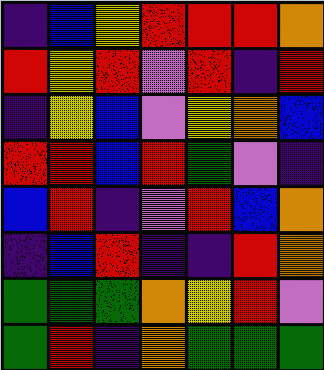[["indigo", "blue", "yellow", "red", "red", "red", "orange"], ["red", "yellow", "red", "violet", "red", "indigo", "red"], ["indigo", "yellow", "blue", "violet", "yellow", "orange", "blue"], ["red", "red", "blue", "red", "green", "violet", "indigo"], ["blue", "red", "indigo", "violet", "red", "blue", "orange"], ["indigo", "blue", "red", "indigo", "indigo", "red", "orange"], ["green", "green", "green", "orange", "yellow", "red", "violet"], ["green", "red", "indigo", "orange", "green", "green", "green"]]